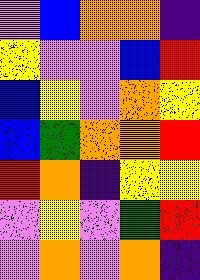[["violet", "blue", "orange", "orange", "indigo"], ["yellow", "violet", "violet", "blue", "red"], ["blue", "yellow", "violet", "orange", "yellow"], ["blue", "green", "orange", "orange", "red"], ["red", "orange", "indigo", "yellow", "yellow"], ["violet", "yellow", "violet", "green", "red"], ["violet", "orange", "violet", "orange", "indigo"]]